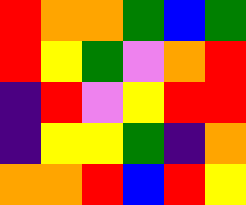[["red", "orange", "orange", "green", "blue", "green"], ["red", "yellow", "green", "violet", "orange", "red"], ["indigo", "red", "violet", "yellow", "red", "red"], ["indigo", "yellow", "yellow", "green", "indigo", "orange"], ["orange", "orange", "red", "blue", "red", "yellow"]]